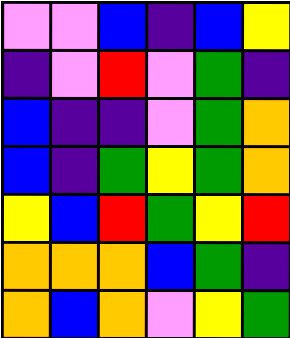[["violet", "violet", "blue", "indigo", "blue", "yellow"], ["indigo", "violet", "red", "violet", "green", "indigo"], ["blue", "indigo", "indigo", "violet", "green", "orange"], ["blue", "indigo", "green", "yellow", "green", "orange"], ["yellow", "blue", "red", "green", "yellow", "red"], ["orange", "orange", "orange", "blue", "green", "indigo"], ["orange", "blue", "orange", "violet", "yellow", "green"]]